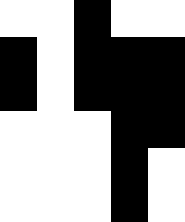[["white", "white", "black", "white", "white"], ["black", "white", "black", "black", "black"], ["black", "white", "black", "black", "black"], ["white", "white", "white", "black", "black"], ["white", "white", "white", "black", "white"], ["white", "white", "white", "black", "white"]]